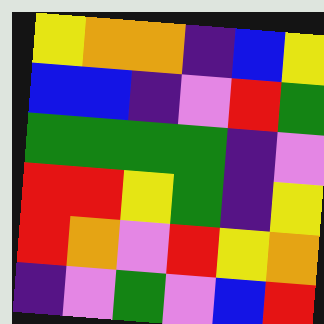[["yellow", "orange", "orange", "indigo", "blue", "yellow"], ["blue", "blue", "indigo", "violet", "red", "green"], ["green", "green", "green", "green", "indigo", "violet"], ["red", "red", "yellow", "green", "indigo", "yellow"], ["red", "orange", "violet", "red", "yellow", "orange"], ["indigo", "violet", "green", "violet", "blue", "red"]]